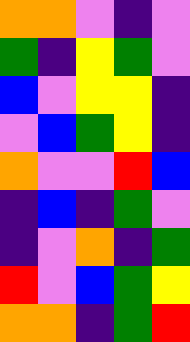[["orange", "orange", "violet", "indigo", "violet"], ["green", "indigo", "yellow", "green", "violet"], ["blue", "violet", "yellow", "yellow", "indigo"], ["violet", "blue", "green", "yellow", "indigo"], ["orange", "violet", "violet", "red", "blue"], ["indigo", "blue", "indigo", "green", "violet"], ["indigo", "violet", "orange", "indigo", "green"], ["red", "violet", "blue", "green", "yellow"], ["orange", "orange", "indigo", "green", "red"]]